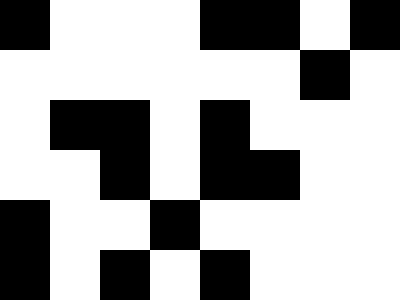[["black", "white", "white", "white", "black", "black", "white", "black"], ["white", "white", "white", "white", "white", "white", "black", "white"], ["white", "black", "black", "white", "black", "white", "white", "white"], ["white", "white", "black", "white", "black", "black", "white", "white"], ["black", "white", "white", "black", "white", "white", "white", "white"], ["black", "white", "black", "white", "black", "white", "white", "white"]]